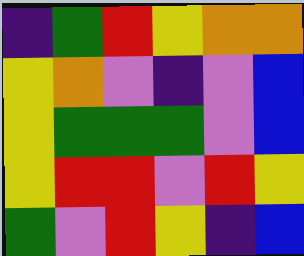[["indigo", "green", "red", "yellow", "orange", "orange"], ["yellow", "orange", "violet", "indigo", "violet", "blue"], ["yellow", "green", "green", "green", "violet", "blue"], ["yellow", "red", "red", "violet", "red", "yellow"], ["green", "violet", "red", "yellow", "indigo", "blue"]]